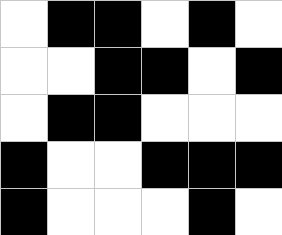[["white", "black", "black", "white", "black", "white"], ["white", "white", "black", "black", "white", "black"], ["white", "black", "black", "white", "white", "white"], ["black", "white", "white", "black", "black", "black"], ["black", "white", "white", "white", "black", "white"]]